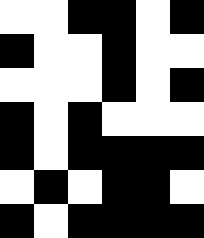[["white", "white", "black", "black", "white", "black"], ["black", "white", "white", "black", "white", "white"], ["white", "white", "white", "black", "white", "black"], ["black", "white", "black", "white", "white", "white"], ["black", "white", "black", "black", "black", "black"], ["white", "black", "white", "black", "black", "white"], ["black", "white", "black", "black", "black", "black"]]